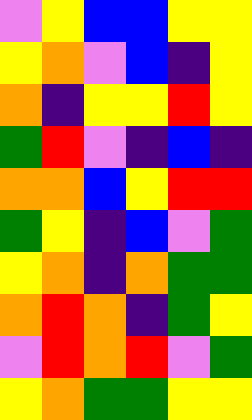[["violet", "yellow", "blue", "blue", "yellow", "yellow"], ["yellow", "orange", "violet", "blue", "indigo", "yellow"], ["orange", "indigo", "yellow", "yellow", "red", "yellow"], ["green", "red", "violet", "indigo", "blue", "indigo"], ["orange", "orange", "blue", "yellow", "red", "red"], ["green", "yellow", "indigo", "blue", "violet", "green"], ["yellow", "orange", "indigo", "orange", "green", "green"], ["orange", "red", "orange", "indigo", "green", "yellow"], ["violet", "red", "orange", "red", "violet", "green"], ["yellow", "orange", "green", "green", "yellow", "yellow"]]